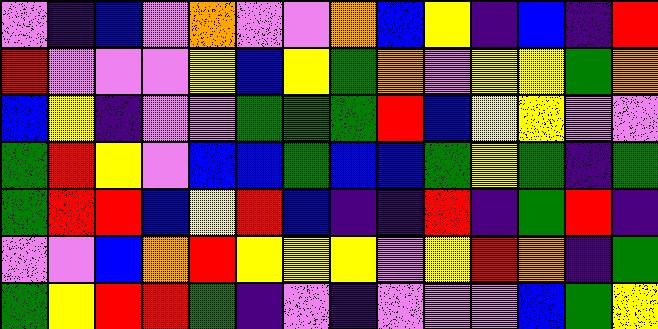[["violet", "indigo", "blue", "violet", "orange", "violet", "violet", "orange", "blue", "yellow", "indigo", "blue", "indigo", "red"], ["red", "violet", "violet", "violet", "yellow", "blue", "yellow", "green", "orange", "violet", "yellow", "yellow", "green", "orange"], ["blue", "yellow", "indigo", "violet", "violet", "green", "green", "green", "red", "blue", "yellow", "yellow", "violet", "violet"], ["green", "red", "yellow", "violet", "blue", "blue", "green", "blue", "blue", "green", "yellow", "green", "indigo", "green"], ["green", "red", "red", "blue", "yellow", "red", "blue", "indigo", "indigo", "red", "indigo", "green", "red", "indigo"], ["violet", "violet", "blue", "orange", "red", "yellow", "yellow", "yellow", "violet", "yellow", "red", "orange", "indigo", "green"], ["green", "yellow", "red", "red", "green", "indigo", "violet", "indigo", "violet", "violet", "violet", "blue", "green", "yellow"]]